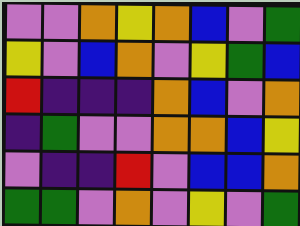[["violet", "violet", "orange", "yellow", "orange", "blue", "violet", "green"], ["yellow", "violet", "blue", "orange", "violet", "yellow", "green", "blue"], ["red", "indigo", "indigo", "indigo", "orange", "blue", "violet", "orange"], ["indigo", "green", "violet", "violet", "orange", "orange", "blue", "yellow"], ["violet", "indigo", "indigo", "red", "violet", "blue", "blue", "orange"], ["green", "green", "violet", "orange", "violet", "yellow", "violet", "green"]]